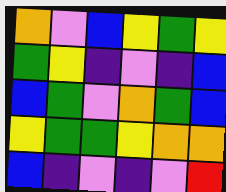[["orange", "violet", "blue", "yellow", "green", "yellow"], ["green", "yellow", "indigo", "violet", "indigo", "blue"], ["blue", "green", "violet", "orange", "green", "blue"], ["yellow", "green", "green", "yellow", "orange", "orange"], ["blue", "indigo", "violet", "indigo", "violet", "red"]]